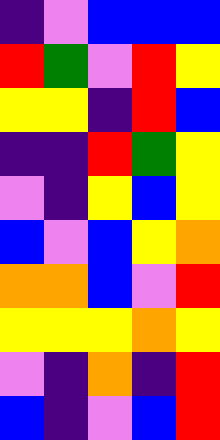[["indigo", "violet", "blue", "blue", "blue"], ["red", "green", "violet", "red", "yellow"], ["yellow", "yellow", "indigo", "red", "blue"], ["indigo", "indigo", "red", "green", "yellow"], ["violet", "indigo", "yellow", "blue", "yellow"], ["blue", "violet", "blue", "yellow", "orange"], ["orange", "orange", "blue", "violet", "red"], ["yellow", "yellow", "yellow", "orange", "yellow"], ["violet", "indigo", "orange", "indigo", "red"], ["blue", "indigo", "violet", "blue", "red"]]